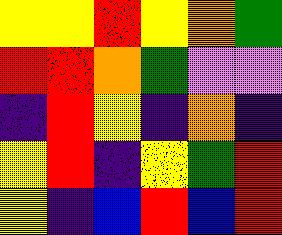[["yellow", "yellow", "red", "yellow", "orange", "green"], ["red", "red", "orange", "green", "violet", "violet"], ["indigo", "red", "yellow", "indigo", "orange", "indigo"], ["yellow", "red", "indigo", "yellow", "green", "red"], ["yellow", "indigo", "blue", "red", "blue", "red"]]